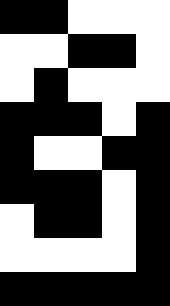[["black", "black", "white", "white", "white"], ["white", "white", "black", "black", "white"], ["white", "black", "white", "white", "white"], ["black", "black", "black", "white", "black"], ["black", "white", "white", "black", "black"], ["black", "black", "black", "white", "black"], ["white", "black", "black", "white", "black"], ["white", "white", "white", "white", "black"], ["black", "black", "black", "black", "black"]]